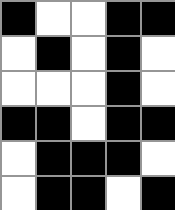[["black", "white", "white", "black", "black"], ["white", "black", "white", "black", "white"], ["white", "white", "white", "black", "white"], ["black", "black", "white", "black", "black"], ["white", "black", "black", "black", "white"], ["white", "black", "black", "white", "black"]]